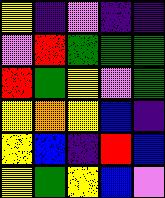[["yellow", "indigo", "violet", "indigo", "indigo"], ["violet", "red", "green", "green", "green"], ["red", "green", "yellow", "violet", "green"], ["yellow", "orange", "yellow", "blue", "indigo"], ["yellow", "blue", "indigo", "red", "blue"], ["yellow", "green", "yellow", "blue", "violet"]]